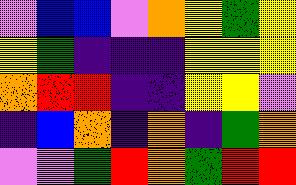[["violet", "blue", "blue", "violet", "orange", "yellow", "green", "yellow"], ["yellow", "green", "indigo", "indigo", "indigo", "yellow", "yellow", "yellow"], ["orange", "red", "red", "indigo", "indigo", "yellow", "yellow", "violet"], ["indigo", "blue", "orange", "indigo", "orange", "indigo", "green", "orange"], ["violet", "violet", "green", "red", "orange", "green", "red", "red"]]